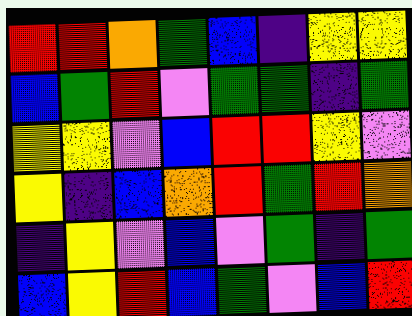[["red", "red", "orange", "green", "blue", "indigo", "yellow", "yellow"], ["blue", "green", "red", "violet", "green", "green", "indigo", "green"], ["yellow", "yellow", "violet", "blue", "red", "red", "yellow", "violet"], ["yellow", "indigo", "blue", "orange", "red", "green", "red", "orange"], ["indigo", "yellow", "violet", "blue", "violet", "green", "indigo", "green"], ["blue", "yellow", "red", "blue", "green", "violet", "blue", "red"]]